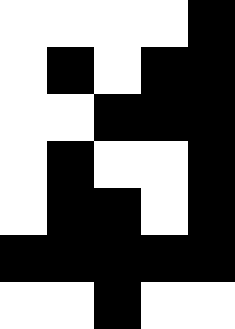[["white", "white", "white", "white", "black"], ["white", "black", "white", "black", "black"], ["white", "white", "black", "black", "black"], ["white", "black", "white", "white", "black"], ["white", "black", "black", "white", "black"], ["black", "black", "black", "black", "black"], ["white", "white", "black", "white", "white"]]